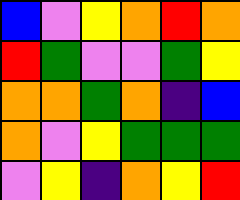[["blue", "violet", "yellow", "orange", "red", "orange"], ["red", "green", "violet", "violet", "green", "yellow"], ["orange", "orange", "green", "orange", "indigo", "blue"], ["orange", "violet", "yellow", "green", "green", "green"], ["violet", "yellow", "indigo", "orange", "yellow", "red"]]